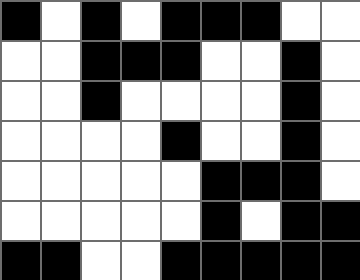[["black", "white", "black", "white", "black", "black", "black", "white", "white"], ["white", "white", "black", "black", "black", "white", "white", "black", "white"], ["white", "white", "black", "white", "white", "white", "white", "black", "white"], ["white", "white", "white", "white", "black", "white", "white", "black", "white"], ["white", "white", "white", "white", "white", "black", "black", "black", "white"], ["white", "white", "white", "white", "white", "black", "white", "black", "black"], ["black", "black", "white", "white", "black", "black", "black", "black", "black"]]